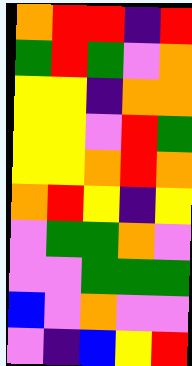[["orange", "red", "red", "indigo", "red"], ["green", "red", "green", "violet", "orange"], ["yellow", "yellow", "indigo", "orange", "orange"], ["yellow", "yellow", "violet", "red", "green"], ["yellow", "yellow", "orange", "red", "orange"], ["orange", "red", "yellow", "indigo", "yellow"], ["violet", "green", "green", "orange", "violet"], ["violet", "violet", "green", "green", "green"], ["blue", "violet", "orange", "violet", "violet"], ["violet", "indigo", "blue", "yellow", "red"]]